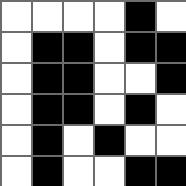[["white", "white", "white", "white", "black", "white"], ["white", "black", "black", "white", "black", "black"], ["white", "black", "black", "white", "white", "black"], ["white", "black", "black", "white", "black", "white"], ["white", "black", "white", "black", "white", "white"], ["white", "black", "white", "white", "black", "black"]]